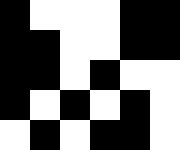[["black", "white", "white", "white", "black", "black"], ["black", "black", "white", "white", "black", "black"], ["black", "black", "white", "black", "white", "white"], ["black", "white", "black", "white", "black", "white"], ["white", "black", "white", "black", "black", "white"]]